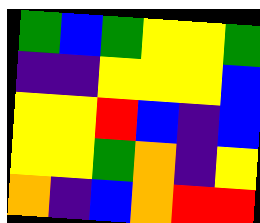[["green", "blue", "green", "yellow", "yellow", "green"], ["indigo", "indigo", "yellow", "yellow", "yellow", "blue"], ["yellow", "yellow", "red", "blue", "indigo", "blue"], ["yellow", "yellow", "green", "orange", "indigo", "yellow"], ["orange", "indigo", "blue", "orange", "red", "red"]]